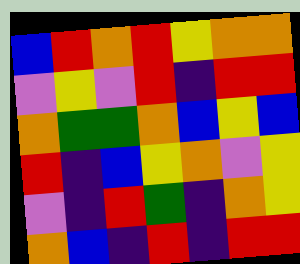[["blue", "red", "orange", "red", "yellow", "orange", "orange"], ["violet", "yellow", "violet", "red", "indigo", "red", "red"], ["orange", "green", "green", "orange", "blue", "yellow", "blue"], ["red", "indigo", "blue", "yellow", "orange", "violet", "yellow"], ["violet", "indigo", "red", "green", "indigo", "orange", "yellow"], ["orange", "blue", "indigo", "red", "indigo", "red", "red"]]